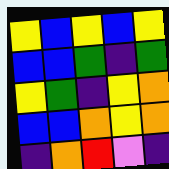[["yellow", "blue", "yellow", "blue", "yellow"], ["blue", "blue", "green", "indigo", "green"], ["yellow", "green", "indigo", "yellow", "orange"], ["blue", "blue", "orange", "yellow", "orange"], ["indigo", "orange", "red", "violet", "indigo"]]